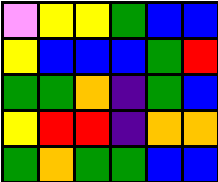[["violet", "yellow", "yellow", "green", "blue", "blue"], ["yellow", "blue", "blue", "blue", "green", "red"], ["green", "green", "orange", "indigo", "green", "blue"], ["yellow", "red", "red", "indigo", "orange", "orange"], ["green", "orange", "green", "green", "blue", "blue"]]